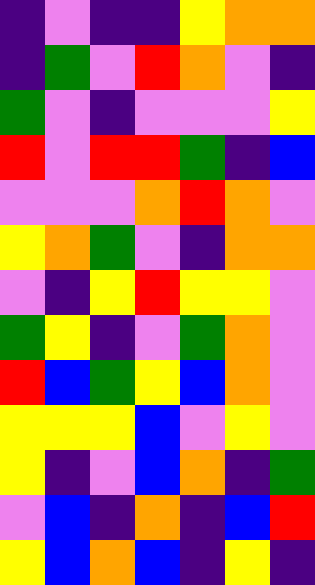[["indigo", "violet", "indigo", "indigo", "yellow", "orange", "orange"], ["indigo", "green", "violet", "red", "orange", "violet", "indigo"], ["green", "violet", "indigo", "violet", "violet", "violet", "yellow"], ["red", "violet", "red", "red", "green", "indigo", "blue"], ["violet", "violet", "violet", "orange", "red", "orange", "violet"], ["yellow", "orange", "green", "violet", "indigo", "orange", "orange"], ["violet", "indigo", "yellow", "red", "yellow", "yellow", "violet"], ["green", "yellow", "indigo", "violet", "green", "orange", "violet"], ["red", "blue", "green", "yellow", "blue", "orange", "violet"], ["yellow", "yellow", "yellow", "blue", "violet", "yellow", "violet"], ["yellow", "indigo", "violet", "blue", "orange", "indigo", "green"], ["violet", "blue", "indigo", "orange", "indigo", "blue", "red"], ["yellow", "blue", "orange", "blue", "indigo", "yellow", "indigo"]]